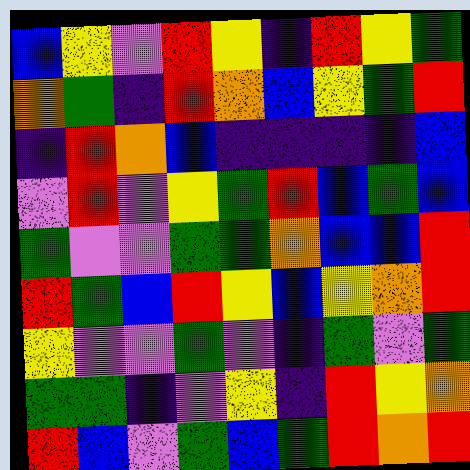[["blue", "yellow", "violet", "red", "yellow", "indigo", "red", "yellow", "green"], ["orange", "green", "indigo", "red", "orange", "blue", "yellow", "green", "red"], ["indigo", "red", "orange", "blue", "indigo", "indigo", "indigo", "indigo", "blue"], ["violet", "red", "violet", "yellow", "green", "red", "blue", "green", "blue"], ["green", "violet", "violet", "green", "green", "orange", "blue", "blue", "red"], ["red", "green", "blue", "red", "yellow", "blue", "yellow", "orange", "red"], ["yellow", "violet", "violet", "green", "violet", "indigo", "green", "violet", "green"], ["green", "green", "indigo", "violet", "yellow", "indigo", "red", "yellow", "orange"], ["red", "blue", "violet", "green", "blue", "green", "red", "orange", "red"]]